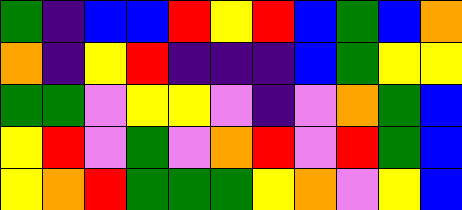[["green", "indigo", "blue", "blue", "red", "yellow", "red", "blue", "green", "blue", "orange"], ["orange", "indigo", "yellow", "red", "indigo", "indigo", "indigo", "blue", "green", "yellow", "yellow"], ["green", "green", "violet", "yellow", "yellow", "violet", "indigo", "violet", "orange", "green", "blue"], ["yellow", "red", "violet", "green", "violet", "orange", "red", "violet", "red", "green", "blue"], ["yellow", "orange", "red", "green", "green", "green", "yellow", "orange", "violet", "yellow", "blue"]]